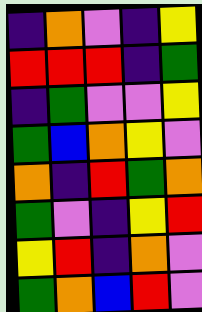[["indigo", "orange", "violet", "indigo", "yellow"], ["red", "red", "red", "indigo", "green"], ["indigo", "green", "violet", "violet", "yellow"], ["green", "blue", "orange", "yellow", "violet"], ["orange", "indigo", "red", "green", "orange"], ["green", "violet", "indigo", "yellow", "red"], ["yellow", "red", "indigo", "orange", "violet"], ["green", "orange", "blue", "red", "violet"]]